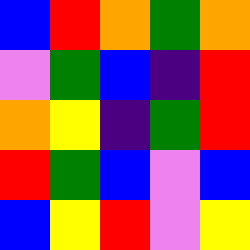[["blue", "red", "orange", "green", "orange"], ["violet", "green", "blue", "indigo", "red"], ["orange", "yellow", "indigo", "green", "red"], ["red", "green", "blue", "violet", "blue"], ["blue", "yellow", "red", "violet", "yellow"]]